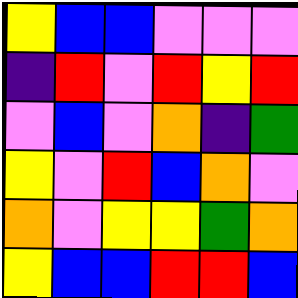[["yellow", "blue", "blue", "violet", "violet", "violet"], ["indigo", "red", "violet", "red", "yellow", "red"], ["violet", "blue", "violet", "orange", "indigo", "green"], ["yellow", "violet", "red", "blue", "orange", "violet"], ["orange", "violet", "yellow", "yellow", "green", "orange"], ["yellow", "blue", "blue", "red", "red", "blue"]]